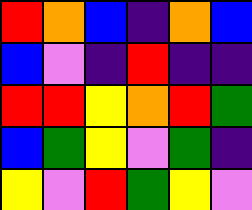[["red", "orange", "blue", "indigo", "orange", "blue"], ["blue", "violet", "indigo", "red", "indigo", "indigo"], ["red", "red", "yellow", "orange", "red", "green"], ["blue", "green", "yellow", "violet", "green", "indigo"], ["yellow", "violet", "red", "green", "yellow", "violet"]]